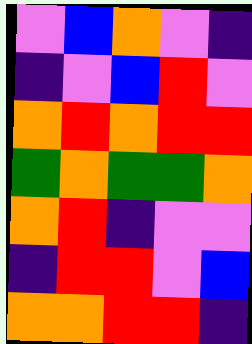[["violet", "blue", "orange", "violet", "indigo"], ["indigo", "violet", "blue", "red", "violet"], ["orange", "red", "orange", "red", "red"], ["green", "orange", "green", "green", "orange"], ["orange", "red", "indigo", "violet", "violet"], ["indigo", "red", "red", "violet", "blue"], ["orange", "orange", "red", "red", "indigo"]]